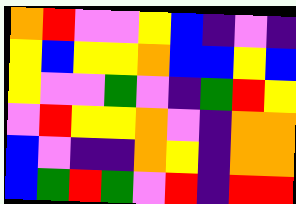[["orange", "red", "violet", "violet", "yellow", "blue", "indigo", "violet", "indigo"], ["yellow", "blue", "yellow", "yellow", "orange", "blue", "blue", "yellow", "blue"], ["yellow", "violet", "violet", "green", "violet", "indigo", "green", "red", "yellow"], ["violet", "red", "yellow", "yellow", "orange", "violet", "indigo", "orange", "orange"], ["blue", "violet", "indigo", "indigo", "orange", "yellow", "indigo", "orange", "orange"], ["blue", "green", "red", "green", "violet", "red", "indigo", "red", "red"]]